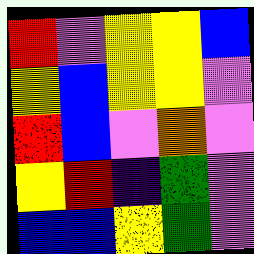[["red", "violet", "yellow", "yellow", "blue"], ["yellow", "blue", "yellow", "yellow", "violet"], ["red", "blue", "violet", "orange", "violet"], ["yellow", "red", "indigo", "green", "violet"], ["blue", "blue", "yellow", "green", "violet"]]